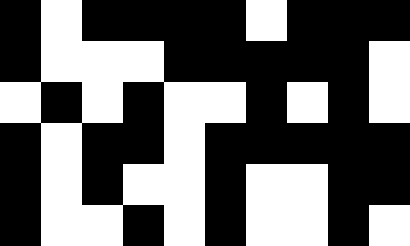[["black", "white", "black", "black", "black", "black", "white", "black", "black", "black"], ["black", "white", "white", "white", "black", "black", "black", "black", "black", "white"], ["white", "black", "white", "black", "white", "white", "black", "white", "black", "white"], ["black", "white", "black", "black", "white", "black", "black", "black", "black", "black"], ["black", "white", "black", "white", "white", "black", "white", "white", "black", "black"], ["black", "white", "white", "black", "white", "black", "white", "white", "black", "white"]]